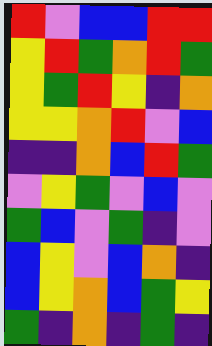[["red", "violet", "blue", "blue", "red", "red"], ["yellow", "red", "green", "orange", "red", "green"], ["yellow", "green", "red", "yellow", "indigo", "orange"], ["yellow", "yellow", "orange", "red", "violet", "blue"], ["indigo", "indigo", "orange", "blue", "red", "green"], ["violet", "yellow", "green", "violet", "blue", "violet"], ["green", "blue", "violet", "green", "indigo", "violet"], ["blue", "yellow", "violet", "blue", "orange", "indigo"], ["blue", "yellow", "orange", "blue", "green", "yellow"], ["green", "indigo", "orange", "indigo", "green", "indigo"]]